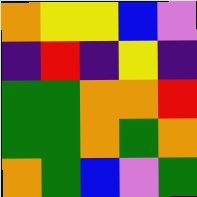[["orange", "yellow", "yellow", "blue", "violet"], ["indigo", "red", "indigo", "yellow", "indigo"], ["green", "green", "orange", "orange", "red"], ["green", "green", "orange", "green", "orange"], ["orange", "green", "blue", "violet", "green"]]